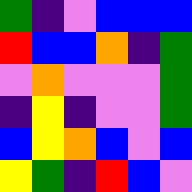[["green", "indigo", "violet", "blue", "blue", "blue"], ["red", "blue", "blue", "orange", "indigo", "green"], ["violet", "orange", "violet", "violet", "violet", "green"], ["indigo", "yellow", "indigo", "violet", "violet", "green"], ["blue", "yellow", "orange", "blue", "violet", "blue"], ["yellow", "green", "indigo", "red", "blue", "violet"]]